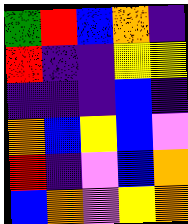[["green", "red", "blue", "orange", "indigo"], ["red", "indigo", "indigo", "yellow", "yellow"], ["indigo", "indigo", "indigo", "blue", "indigo"], ["orange", "blue", "yellow", "blue", "violet"], ["red", "indigo", "violet", "blue", "orange"], ["blue", "orange", "violet", "yellow", "orange"]]